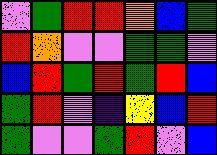[["violet", "green", "red", "red", "orange", "blue", "green"], ["red", "orange", "violet", "violet", "green", "green", "violet"], ["blue", "red", "green", "red", "green", "red", "blue"], ["green", "red", "violet", "indigo", "yellow", "blue", "red"], ["green", "violet", "violet", "green", "red", "violet", "blue"]]